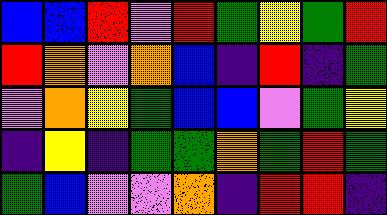[["blue", "blue", "red", "violet", "red", "green", "yellow", "green", "red"], ["red", "orange", "violet", "orange", "blue", "indigo", "red", "indigo", "green"], ["violet", "orange", "yellow", "green", "blue", "blue", "violet", "green", "yellow"], ["indigo", "yellow", "indigo", "green", "green", "orange", "green", "red", "green"], ["green", "blue", "violet", "violet", "orange", "indigo", "red", "red", "indigo"]]